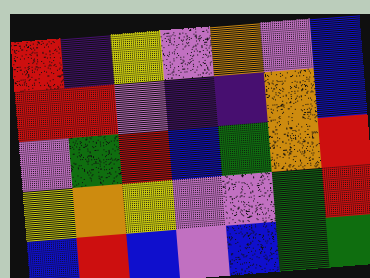[["red", "indigo", "yellow", "violet", "orange", "violet", "blue"], ["red", "red", "violet", "indigo", "indigo", "orange", "blue"], ["violet", "green", "red", "blue", "green", "orange", "red"], ["yellow", "orange", "yellow", "violet", "violet", "green", "red"], ["blue", "red", "blue", "violet", "blue", "green", "green"]]